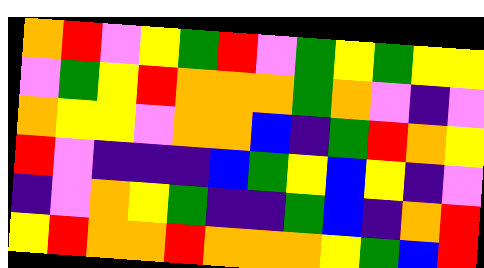[["orange", "red", "violet", "yellow", "green", "red", "violet", "green", "yellow", "green", "yellow", "yellow"], ["violet", "green", "yellow", "red", "orange", "orange", "orange", "green", "orange", "violet", "indigo", "violet"], ["orange", "yellow", "yellow", "violet", "orange", "orange", "blue", "indigo", "green", "red", "orange", "yellow"], ["red", "violet", "indigo", "indigo", "indigo", "blue", "green", "yellow", "blue", "yellow", "indigo", "violet"], ["indigo", "violet", "orange", "yellow", "green", "indigo", "indigo", "green", "blue", "indigo", "orange", "red"], ["yellow", "red", "orange", "orange", "red", "orange", "orange", "orange", "yellow", "green", "blue", "red"]]